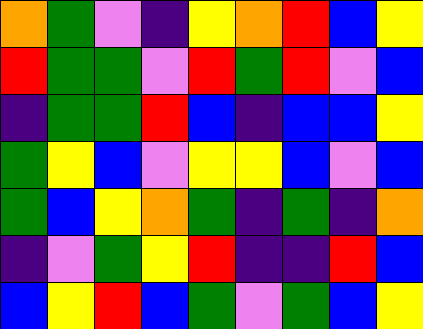[["orange", "green", "violet", "indigo", "yellow", "orange", "red", "blue", "yellow"], ["red", "green", "green", "violet", "red", "green", "red", "violet", "blue"], ["indigo", "green", "green", "red", "blue", "indigo", "blue", "blue", "yellow"], ["green", "yellow", "blue", "violet", "yellow", "yellow", "blue", "violet", "blue"], ["green", "blue", "yellow", "orange", "green", "indigo", "green", "indigo", "orange"], ["indigo", "violet", "green", "yellow", "red", "indigo", "indigo", "red", "blue"], ["blue", "yellow", "red", "blue", "green", "violet", "green", "blue", "yellow"]]